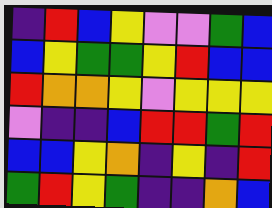[["indigo", "red", "blue", "yellow", "violet", "violet", "green", "blue"], ["blue", "yellow", "green", "green", "yellow", "red", "blue", "blue"], ["red", "orange", "orange", "yellow", "violet", "yellow", "yellow", "yellow"], ["violet", "indigo", "indigo", "blue", "red", "red", "green", "red"], ["blue", "blue", "yellow", "orange", "indigo", "yellow", "indigo", "red"], ["green", "red", "yellow", "green", "indigo", "indigo", "orange", "blue"]]